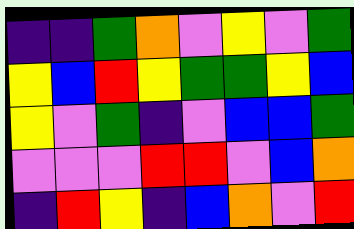[["indigo", "indigo", "green", "orange", "violet", "yellow", "violet", "green"], ["yellow", "blue", "red", "yellow", "green", "green", "yellow", "blue"], ["yellow", "violet", "green", "indigo", "violet", "blue", "blue", "green"], ["violet", "violet", "violet", "red", "red", "violet", "blue", "orange"], ["indigo", "red", "yellow", "indigo", "blue", "orange", "violet", "red"]]